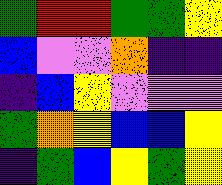[["green", "red", "red", "green", "green", "yellow"], ["blue", "violet", "violet", "orange", "indigo", "indigo"], ["indigo", "blue", "yellow", "violet", "violet", "violet"], ["green", "orange", "yellow", "blue", "blue", "yellow"], ["indigo", "green", "blue", "yellow", "green", "yellow"]]